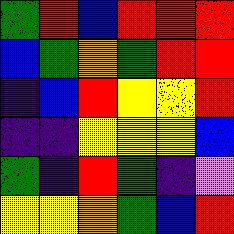[["green", "red", "blue", "red", "red", "red"], ["blue", "green", "orange", "green", "red", "red"], ["indigo", "blue", "red", "yellow", "yellow", "red"], ["indigo", "indigo", "yellow", "yellow", "yellow", "blue"], ["green", "indigo", "red", "green", "indigo", "violet"], ["yellow", "yellow", "orange", "green", "blue", "red"]]